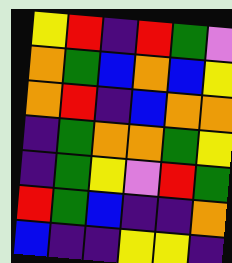[["yellow", "red", "indigo", "red", "green", "violet"], ["orange", "green", "blue", "orange", "blue", "yellow"], ["orange", "red", "indigo", "blue", "orange", "orange"], ["indigo", "green", "orange", "orange", "green", "yellow"], ["indigo", "green", "yellow", "violet", "red", "green"], ["red", "green", "blue", "indigo", "indigo", "orange"], ["blue", "indigo", "indigo", "yellow", "yellow", "indigo"]]